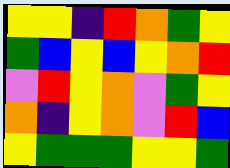[["yellow", "yellow", "indigo", "red", "orange", "green", "yellow"], ["green", "blue", "yellow", "blue", "yellow", "orange", "red"], ["violet", "red", "yellow", "orange", "violet", "green", "yellow"], ["orange", "indigo", "yellow", "orange", "violet", "red", "blue"], ["yellow", "green", "green", "green", "yellow", "yellow", "green"]]